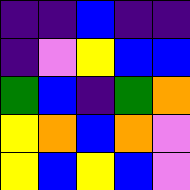[["indigo", "indigo", "blue", "indigo", "indigo"], ["indigo", "violet", "yellow", "blue", "blue"], ["green", "blue", "indigo", "green", "orange"], ["yellow", "orange", "blue", "orange", "violet"], ["yellow", "blue", "yellow", "blue", "violet"]]